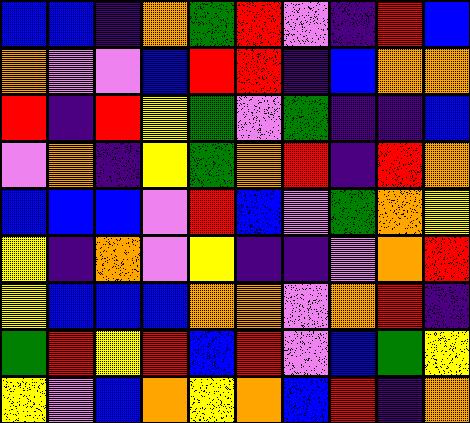[["blue", "blue", "indigo", "orange", "green", "red", "violet", "indigo", "red", "blue"], ["orange", "violet", "violet", "blue", "red", "red", "indigo", "blue", "orange", "orange"], ["red", "indigo", "red", "yellow", "green", "violet", "green", "indigo", "indigo", "blue"], ["violet", "orange", "indigo", "yellow", "green", "orange", "red", "indigo", "red", "orange"], ["blue", "blue", "blue", "violet", "red", "blue", "violet", "green", "orange", "yellow"], ["yellow", "indigo", "orange", "violet", "yellow", "indigo", "indigo", "violet", "orange", "red"], ["yellow", "blue", "blue", "blue", "orange", "orange", "violet", "orange", "red", "indigo"], ["green", "red", "yellow", "red", "blue", "red", "violet", "blue", "green", "yellow"], ["yellow", "violet", "blue", "orange", "yellow", "orange", "blue", "red", "indigo", "orange"]]